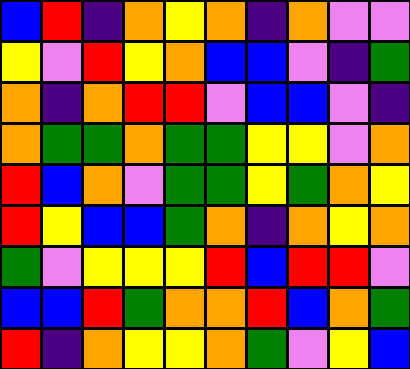[["blue", "red", "indigo", "orange", "yellow", "orange", "indigo", "orange", "violet", "violet"], ["yellow", "violet", "red", "yellow", "orange", "blue", "blue", "violet", "indigo", "green"], ["orange", "indigo", "orange", "red", "red", "violet", "blue", "blue", "violet", "indigo"], ["orange", "green", "green", "orange", "green", "green", "yellow", "yellow", "violet", "orange"], ["red", "blue", "orange", "violet", "green", "green", "yellow", "green", "orange", "yellow"], ["red", "yellow", "blue", "blue", "green", "orange", "indigo", "orange", "yellow", "orange"], ["green", "violet", "yellow", "yellow", "yellow", "red", "blue", "red", "red", "violet"], ["blue", "blue", "red", "green", "orange", "orange", "red", "blue", "orange", "green"], ["red", "indigo", "orange", "yellow", "yellow", "orange", "green", "violet", "yellow", "blue"]]